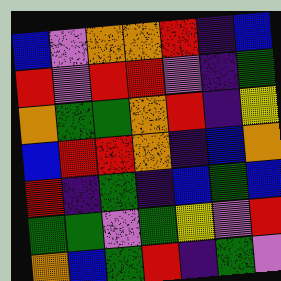[["blue", "violet", "orange", "orange", "red", "indigo", "blue"], ["red", "violet", "red", "red", "violet", "indigo", "green"], ["orange", "green", "green", "orange", "red", "indigo", "yellow"], ["blue", "red", "red", "orange", "indigo", "blue", "orange"], ["red", "indigo", "green", "indigo", "blue", "green", "blue"], ["green", "green", "violet", "green", "yellow", "violet", "red"], ["orange", "blue", "green", "red", "indigo", "green", "violet"]]